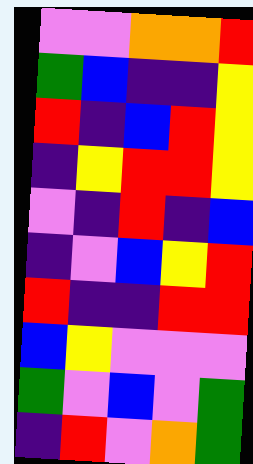[["violet", "violet", "orange", "orange", "red"], ["green", "blue", "indigo", "indigo", "yellow"], ["red", "indigo", "blue", "red", "yellow"], ["indigo", "yellow", "red", "red", "yellow"], ["violet", "indigo", "red", "indigo", "blue"], ["indigo", "violet", "blue", "yellow", "red"], ["red", "indigo", "indigo", "red", "red"], ["blue", "yellow", "violet", "violet", "violet"], ["green", "violet", "blue", "violet", "green"], ["indigo", "red", "violet", "orange", "green"]]